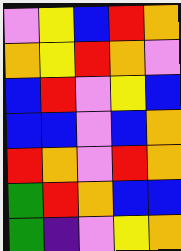[["violet", "yellow", "blue", "red", "orange"], ["orange", "yellow", "red", "orange", "violet"], ["blue", "red", "violet", "yellow", "blue"], ["blue", "blue", "violet", "blue", "orange"], ["red", "orange", "violet", "red", "orange"], ["green", "red", "orange", "blue", "blue"], ["green", "indigo", "violet", "yellow", "orange"]]